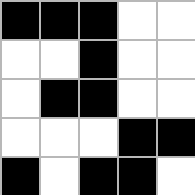[["black", "black", "black", "white", "white"], ["white", "white", "black", "white", "white"], ["white", "black", "black", "white", "white"], ["white", "white", "white", "black", "black"], ["black", "white", "black", "black", "white"]]